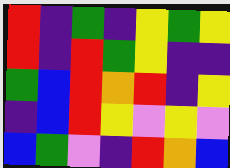[["red", "indigo", "green", "indigo", "yellow", "green", "yellow"], ["red", "indigo", "red", "green", "yellow", "indigo", "indigo"], ["green", "blue", "red", "orange", "red", "indigo", "yellow"], ["indigo", "blue", "red", "yellow", "violet", "yellow", "violet"], ["blue", "green", "violet", "indigo", "red", "orange", "blue"]]